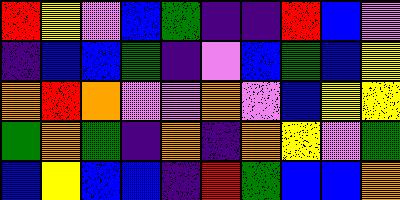[["red", "yellow", "violet", "blue", "green", "indigo", "indigo", "red", "blue", "violet"], ["indigo", "blue", "blue", "green", "indigo", "violet", "blue", "green", "blue", "yellow"], ["orange", "red", "orange", "violet", "violet", "orange", "violet", "blue", "yellow", "yellow"], ["green", "orange", "green", "indigo", "orange", "indigo", "orange", "yellow", "violet", "green"], ["blue", "yellow", "blue", "blue", "indigo", "red", "green", "blue", "blue", "orange"]]